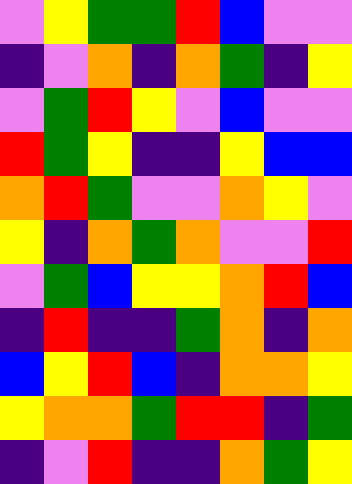[["violet", "yellow", "green", "green", "red", "blue", "violet", "violet"], ["indigo", "violet", "orange", "indigo", "orange", "green", "indigo", "yellow"], ["violet", "green", "red", "yellow", "violet", "blue", "violet", "violet"], ["red", "green", "yellow", "indigo", "indigo", "yellow", "blue", "blue"], ["orange", "red", "green", "violet", "violet", "orange", "yellow", "violet"], ["yellow", "indigo", "orange", "green", "orange", "violet", "violet", "red"], ["violet", "green", "blue", "yellow", "yellow", "orange", "red", "blue"], ["indigo", "red", "indigo", "indigo", "green", "orange", "indigo", "orange"], ["blue", "yellow", "red", "blue", "indigo", "orange", "orange", "yellow"], ["yellow", "orange", "orange", "green", "red", "red", "indigo", "green"], ["indigo", "violet", "red", "indigo", "indigo", "orange", "green", "yellow"]]